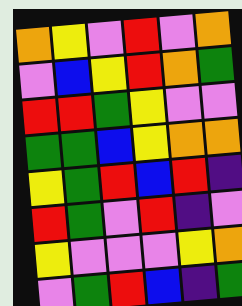[["orange", "yellow", "violet", "red", "violet", "orange"], ["violet", "blue", "yellow", "red", "orange", "green"], ["red", "red", "green", "yellow", "violet", "violet"], ["green", "green", "blue", "yellow", "orange", "orange"], ["yellow", "green", "red", "blue", "red", "indigo"], ["red", "green", "violet", "red", "indigo", "violet"], ["yellow", "violet", "violet", "violet", "yellow", "orange"], ["violet", "green", "red", "blue", "indigo", "green"]]